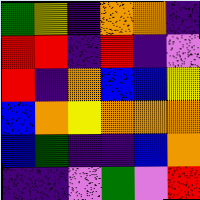[["green", "yellow", "indigo", "orange", "orange", "indigo"], ["red", "red", "indigo", "red", "indigo", "violet"], ["red", "indigo", "orange", "blue", "blue", "yellow"], ["blue", "orange", "yellow", "orange", "orange", "orange"], ["blue", "green", "indigo", "indigo", "blue", "orange"], ["indigo", "indigo", "violet", "green", "violet", "red"]]